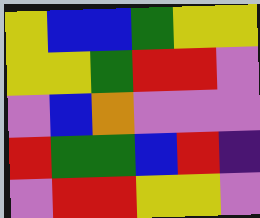[["yellow", "blue", "blue", "green", "yellow", "yellow"], ["yellow", "yellow", "green", "red", "red", "violet"], ["violet", "blue", "orange", "violet", "violet", "violet"], ["red", "green", "green", "blue", "red", "indigo"], ["violet", "red", "red", "yellow", "yellow", "violet"]]